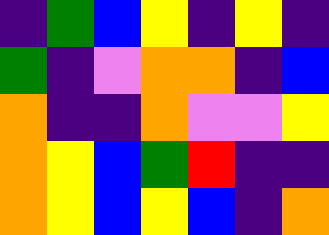[["indigo", "green", "blue", "yellow", "indigo", "yellow", "indigo"], ["green", "indigo", "violet", "orange", "orange", "indigo", "blue"], ["orange", "indigo", "indigo", "orange", "violet", "violet", "yellow"], ["orange", "yellow", "blue", "green", "red", "indigo", "indigo"], ["orange", "yellow", "blue", "yellow", "blue", "indigo", "orange"]]